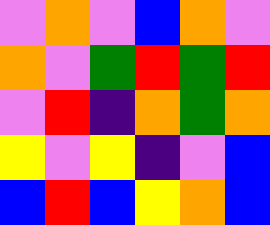[["violet", "orange", "violet", "blue", "orange", "violet"], ["orange", "violet", "green", "red", "green", "red"], ["violet", "red", "indigo", "orange", "green", "orange"], ["yellow", "violet", "yellow", "indigo", "violet", "blue"], ["blue", "red", "blue", "yellow", "orange", "blue"]]